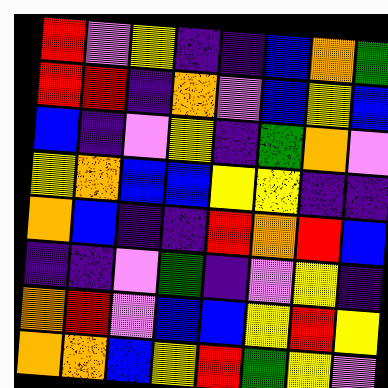[["red", "violet", "yellow", "indigo", "indigo", "blue", "orange", "green"], ["red", "red", "indigo", "orange", "violet", "blue", "yellow", "blue"], ["blue", "indigo", "violet", "yellow", "indigo", "green", "orange", "violet"], ["yellow", "orange", "blue", "blue", "yellow", "yellow", "indigo", "indigo"], ["orange", "blue", "indigo", "indigo", "red", "orange", "red", "blue"], ["indigo", "indigo", "violet", "green", "indigo", "violet", "yellow", "indigo"], ["orange", "red", "violet", "blue", "blue", "yellow", "red", "yellow"], ["orange", "orange", "blue", "yellow", "red", "green", "yellow", "violet"]]